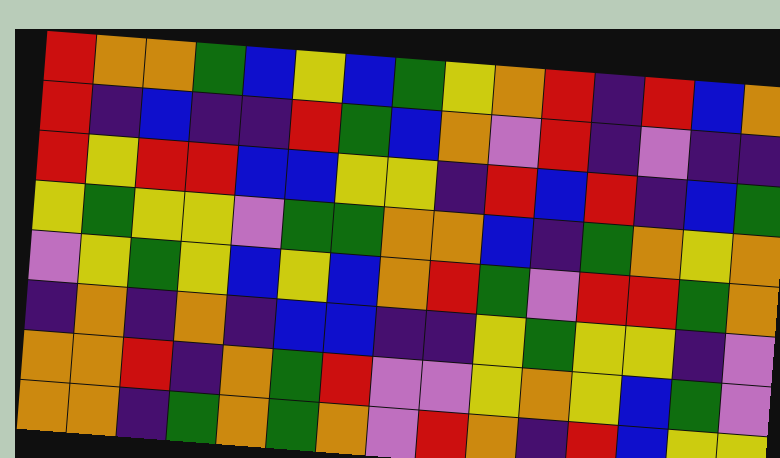[["red", "orange", "orange", "green", "blue", "yellow", "blue", "green", "yellow", "orange", "red", "indigo", "red", "blue", "orange"], ["red", "indigo", "blue", "indigo", "indigo", "red", "green", "blue", "orange", "violet", "red", "indigo", "violet", "indigo", "indigo"], ["red", "yellow", "red", "red", "blue", "blue", "yellow", "yellow", "indigo", "red", "blue", "red", "indigo", "blue", "green"], ["yellow", "green", "yellow", "yellow", "violet", "green", "green", "orange", "orange", "blue", "indigo", "green", "orange", "yellow", "orange"], ["violet", "yellow", "green", "yellow", "blue", "yellow", "blue", "orange", "red", "green", "violet", "red", "red", "green", "orange"], ["indigo", "orange", "indigo", "orange", "indigo", "blue", "blue", "indigo", "indigo", "yellow", "green", "yellow", "yellow", "indigo", "violet"], ["orange", "orange", "red", "indigo", "orange", "green", "red", "violet", "violet", "yellow", "orange", "yellow", "blue", "green", "violet"], ["orange", "orange", "indigo", "green", "orange", "green", "orange", "violet", "red", "orange", "indigo", "red", "blue", "yellow", "yellow"]]